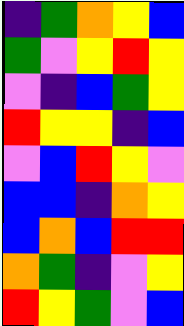[["indigo", "green", "orange", "yellow", "blue"], ["green", "violet", "yellow", "red", "yellow"], ["violet", "indigo", "blue", "green", "yellow"], ["red", "yellow", "yellow", "indigo", "blue"], ["violet", "blue", "red", "yellow", "violet"], ["blue", "blue", "indigo", "orange", "yellow"], ["blue", "orange", "blue", "red", "red"], ["orange", "green", "indigo", "violet", "yellow"], ["red", "yellow", "green", "violet", "blue"]]